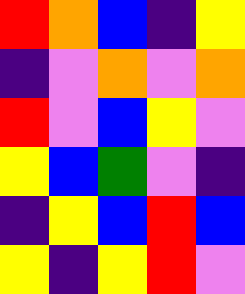[["red", "orange", "blue", "indigo", "yellow"], ["indigo", "violet", "orange", "violet", "orange"], ["red", "violet", "blue", "yellow", "violet"], ["yellow", "blue", "green", "violet", "indigo"], ["indigo", "yellow", "blue", "red", "blue"], ["yellow", "indigo", "yellow", "red", "violet"]]